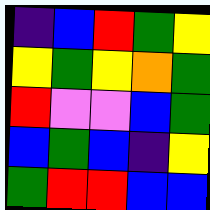[["indigo", "blue", "red", "green", "yellow"], ["yellow", "green", "yellow", "orange", "green"], ["red", "violet", "violet", "blue", "green"], ["blue", "green", "blue", "indigo", "yellow"], ["green", "red", "red", "blue", "blue"]]